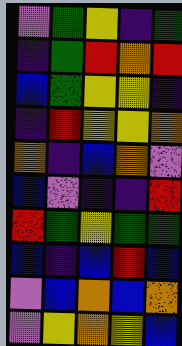[["violet", "green", "yellow", "indigo", "green"], ["indigo", "green", "red", "orange", "red"], ["blue", "green", "yellow", "yellow", "indigo"], ["indigo", "red", "yellow", "yellow", "orange"], ["orange", "indigo", "blue", "orange", "violet"], ["blue", "violet", "indigo", "indigo", "red"], ["red", "green", "yellow", "green", "green"], ["blue", "indigo", "blue", "red", "blue"], ["violet", "blue", "orange", "blue", "orange"], ["violet", "yellow", "orange", "yellow", "blue"]]